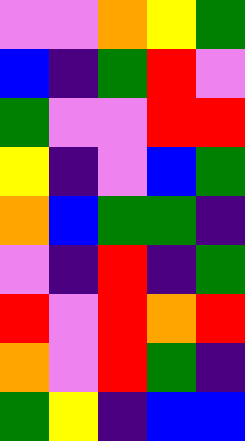[["violet", "violet", "orange", "yellow", "green"], ["blue", "indigo", "green", "red", "violet"], ["green", "violet", "violet", "red", "red"], ["yellow", "indigo", "violet", "blue", "green"], ["orange", "blue", "green", "green", "indigo"], ["violet", "indigo", "red", "indigo", "green"], ["red", "violet", "red", "orange", "red"], ["orange", "violet", "red", "green", "indigo"], ["green", "yellow", "indigo", "blue", "blue"]]